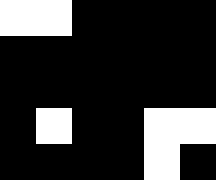[["white", "white", "black", "black", "black", "black"], ["black", "black", "black", "black", "black", "black"], ["black", "black", "black", "black", "black", "black"], ["black", "white", "black", "black", "white", "white"], ["black", "black", "black", "black", "white", "black"]]